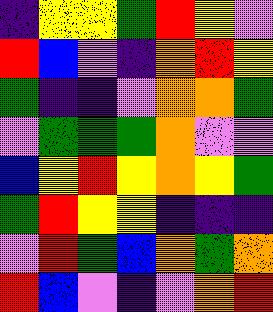[["indigo", "yellow", "yellow", "green", "red", "yellow", "violet"], ["red", "blue", "violet", "indigo", "orange", "red", "yellow"], ["green", "indigo", "indigo", "violet", "orange", "orange", "green"], ["violet", "green", "green", "green", "orange", "violet", "violet"], ["blue", "yellow", "red", "yellow", "orange", "yellow", "green"], ["green", "red", "yellow", "yellow", "indigo", "indigo", "indigo"], ["violet", "red", "green", "blue", "orange", "green", "orange"], ["red", "blue", "violet", "indigo", "violet", "orange", "red"]]